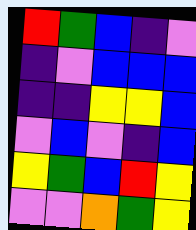[["red", "green", "blue", "indigo", "violet"], ["indigo", "violet", "blue", "blue", "blue"], ["indigo", "indigo", "yellow", "yellow", "blue"], ["violet", "blue", "violet", "indigo", "blue"], ["yellow", "green", "blue", "red", "yellow"], ["violet", "violet", "orange", "green", "yellow"]]